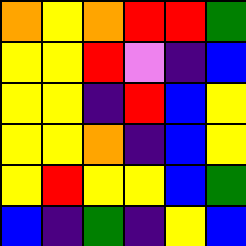[["orange", "yellow", "orange", "red", "red", "green"], ["yellow", "yellow", "red", "violet", "indigo", "blue"], ["yellow", "yellow", "indigo", "red", "blue", "yellow"], ["yellow", "yellow", "orange", "indigo", "blue", "yellow"], ["yellow", "red", "yellow", "yellow", "blue", "green"], ["blue", "indigo", "green", "indigo", "yellow", "blue"]]